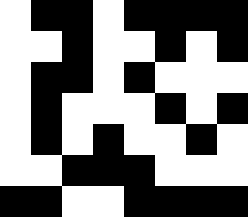[["white", "black", "black", "white", "black", "black", "black", "black"], ["white", "white", "black", "white", "white", "black", "white", "black"], ["white", "black", "black", "white", "black", "white", "white", "white"], ["white", "black", "white", "white", "white", "black", "white", "black"], ["white", "black", "white", "black", "white", "white", "black", "white"], ["white", "white", "black", "black", "black", "white", "white", "white"], ["black", "black", "white", "white", "black", "black", "black", "black"]]